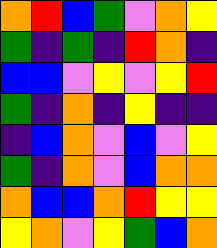[["orange", "red", "blue", "green", "violet", "orange", "yellow"], ["green", "indigo", "green", "indigo", "red", "orange", "indigo"], ["blue", "blue", "violet", "yellow", "violet", "yellow", "red"], ["green", "indigo", "orange", "indigo", "yellow", "indigo", "indigo"], ["indigo", "blue", "orange", "violet", "blue", "violet", "yellow"], ["green", "indigo", "orange", "violet", "blue", "orange", "orange"], ["orange", "blue", "blue", "orange", "red", "yellow", "yellow"], ["yellow", "orange", "violet", "yellow", "green", "blue", "orange"]]